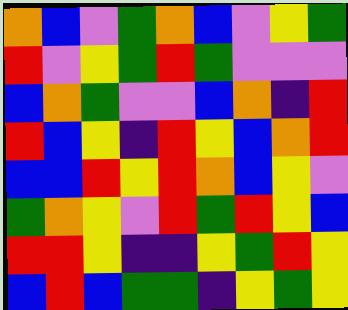[["orange", "blue", "violet", "green", "orange", "blue", "violet", "yellow", "green"], ["red", "violet", "yellow", "green", "red", "green", "violet", "violet", "violet"], ["blue", "orange", "green", "violet", "violet", "blue", "orange", "indigo", "red"], ["red", "blue", "yellow", "indigo", "red", "yellow", "blue", "orange", "red"], ["blue", "blue", "red", "yellow", "red", "orange", "blue", "yellow", "violet"], ["green", "orange", "yellow", "violet", "red", "green", "red", "yellow", "blue"], ["red", "red", "yellow", "indigo", "indigo", "yellow", "green", "red", "yellow"], ["blue", "red", "blue", "green", "green", "indigo", "yellow", "green", "yellow"]]